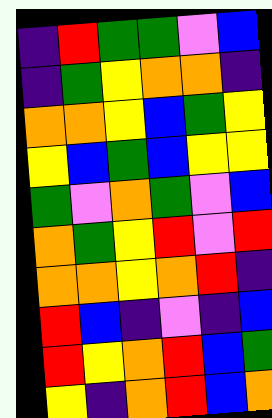[["indigo", "red", "green", "green", "violet", "blue"], ["indigo", "green", "yellow", "orange", "orange", "indigo"], ["orange", "orange", "yellow", "blue", "green", "yellow"], ["yellow", "blue", "green", "blue", "yellow", "yellow"], ["green", "violet", "orange", "green", "violet", "blue"], ["orange", "green", "yellow", "red", "violet", "red"], ["orange", "orange", "yellow", "orange", "red", "indigo"], ["red", "blue", "indigo", "violet", "indigo", "blue"], ["red", "yellow", "orange", "red", "blue", "green"], ["yellow", "indigo", "orange", "red", "blue", "orange"]]